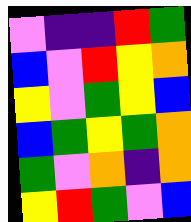[["violet", "indigo", "indigo", "red", "green"], ["blue", "violet", "red", "yellow", "orange"], ["yellow", "violet", "green", "yellow", "blue"], ["blue", "green", "yellow", "green", "orange"], ["green", "violet", "orange", "indigo", "orange"], ["yellow", "red", "green", "violet", "blue"]]